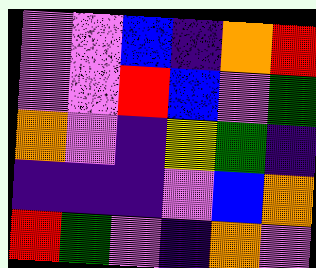[["violet", "violet", "blue", "indigo", "orange", "red"], ["violet", "violet", "red", "blue", "violet", "green"], ["orange", "violet", "indigo", "yellow", "green", "indigo"], ["indigo", "indigo", "indigo", "violet", "blue", "orange"], ["red", "green", "violet", "indigo", "orange", "violet"]]